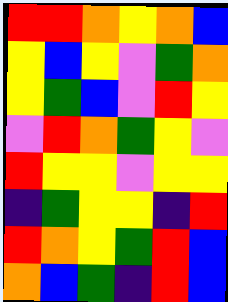[["red", "red", "orange", "yellow", "orange", "blue"], ["yellow", "blue", "yellow", "violet", "green", "orange"], ["yellow", "green", "blue", "violet", "red", "yellow"], ["violet", "red", "orange", "green", "yellow", "violet"], ["red", "yellow", "yellow", "violet", "yellow", "yellow"], ["indigo", "green", "yellow", "yellow", "indigo", "red"], ["red", "orange", "yellow", "green", "red", "blue"], ["orange", "blue", "green", "indigo", "red", "blue"]]